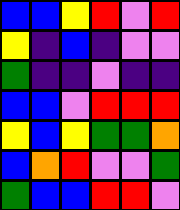[["blue", "blue", "yellow", "red", "violet", "red"], ["yellow", "indigo", "blue", "indigo", "violet", "violet"], ["green", "indigo", "indigo", "violet", "indigo", "indigo"], ["blue", "blue", "violet", "red", "red", "red"], ["yellow", "blue", "yellow", "green", "green", "orange"], ["blue", "orange", "red", "violet", "violet", "green"], ["green", "blue", "blue", "red", "red", "violet"]]